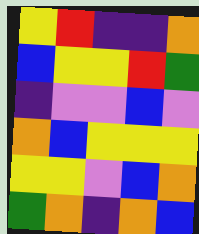[["yellow", "red", "indigo", "indigo", "orange"], ["blue", "yellow", "yellow", "red", "green"], ["indigo", "violet", "violet", "blue", "violet"], ["orange", "blue", "yellow", "yellow", "yellow"], ["yellow", "yellow", "violet", "blue", "orange"], ["green", "orange", "indigo", "orange", "blue"]]